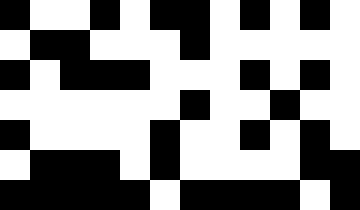[["black", "white", "white", "black", "white", "black", "black", "white", "black", "white", "black", "white"], ["white", "black", "black", "white", "white", "white", "black", "white", "white", "white", "white", "white"], ["black", "white", "black", "black", "black", "white", "white", "white", "black", "white", "black", "white"], ["white", "white", "white", "white", "white", "white", "black", "white", "white", "black", "white", "white"], ["black", "white", "white", "white", "white", "black", "white", "white", "black", "white", "black", "white"], ["white", "black", "black", "black", "white", "black", "white", "white", "white", "white", "black", "black"], ["black", "black", "black", "black", "black", "white", "black", "black", "black", "black", "white", "black"]]